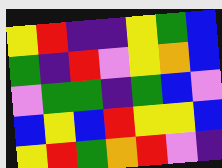[["yellow", "red", "indigo", "indigo", "yellow", "green", "blue"], ["green", "indigo", "red", "violet", "yellow", "orange", "blue"], ["violet", "green", "green", "indigo", "green", "blue", "violet"], ["blue", "yellow", "blue", "red", "yellow", "yellow", "blue"], ["yellow", "red", "green", "orange", "red", "violet", "indigo"]]